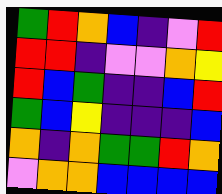[["green", "red", "orange", "blue", "indigo", "violet", "red"], ["red", "red", "indigo", "violet", "violet", "orange", "yellow"], ["red", "blue", "green", "indigo", "indigo", "blue", "red"], ["green", "blue", "yellow", "indigo", "indigo", "indigo", "blue"], ["orange", "indigo", "orange", "green", "green", "red", "orange"], ["violet", "orange", "orange", "blue", "blue", "blue", "blue"]]